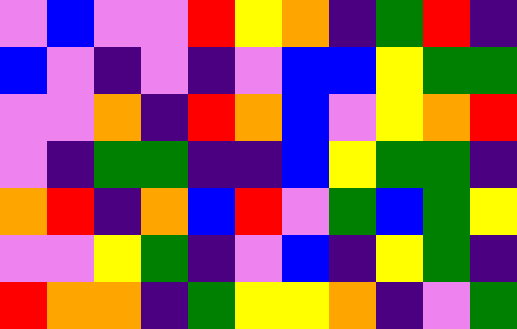[["violet", "blue", "violet", "violet", "red", "yellow", "orange", "indigo", "green", "red", "indigo"], ["blue", "violet", "indigo", "violet", "indigo", "violet", "blue", "blue", "yellow", "green", "green"], ["violet", "violet", "orange", "indigo", "red", "orange", "blue", "violet", "yellow", "orange", "red"], ["violet", "indigo", "green", "green", "indigo", "indigo", "blue", "yellow", "green", "green", "indigo"], ["orange", "red", "indigo", "orange", "blue", "red", "violet", "green", "blue", "green", "yellow"], ["violet", "violet", "yellow", "green", "indigo", "violet", "blue", "indigo", "yellow", "green", "indigo"], ["red", "orange", "orange", "indigo", "green", "yellow", "yellow", "orange", "indigo", "violet", "green"]]